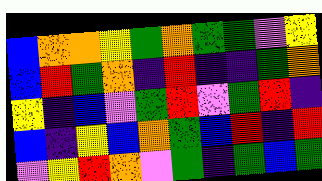[["blue", "orange", "orange", "yellow", "green", "orange", "green", "green", "violet", "yellow"], ["blue", "red", "green", "orange", "indigo", "red", "indigo", "indigo", "green", "orange"], ["yellow", "indigo", "blue", "violet", "green", "red", "violet", "green", "red", "indigo"], ["blue", "indigo", "yellow", "blue", "orange", "green", "blue", "red", "indigo", "red"], ["violet", "yellow", "red", "orange", "violet", "green", "indigo", "green", "blue", "green"]]